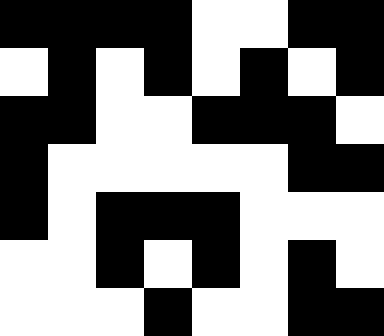[["black", "black", "black", "black", "white", "white", "black", "black"], ["white", "black", "white", "black", "white", "black", "white", "black"], ["black", "black", "white", "white", "black", "black", "black", "white"], ["black", "white", "white", "white", "white", "white", "black", "black"], ["black", "white", "black", "black", "black", "white", "white", "white"], ["white", "white", "black", "white", "black", "white", "black", "white"], ["white", "white", "white", "black", "white", "white", "black", "black"]]